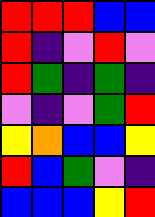[["red", "red", "red", "blue", "blue"], ["red", "indigo", "violet", "red", "violet"], ["red", "green", "indigo", "green", "indigo"], ["violet", "indigo", "violet", "green", "red"], ["yellow", "orange", "blue", "blue", "yellow"], ["red", "blue", "green", "violet", "indigo"], ["blue", "blue", "blue", "yellow", "red"]]